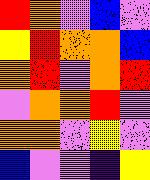[["red", "orange", "violet", "blue", "violet"], ["yellow", "red", "orange", "orange", "blue"], ["orange", "red", "violet", "orange", "red"], ["violet", "orange", "orange", "red", "violet"], ["orange", "orange", "violet", "yellow", "violet"], ["blue", "violet", "violet", "indigo", "yellow"]]